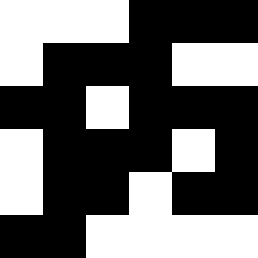[["white", "white", "white", "black", "black", "black"], ["white", "black", "black", "black", "white", "white"], ["black", "black", "white", "black", "black", "black"], ["white", "black", "black", "black", "white", "black"], ["white", "black", "black", "white", "black", "black"], ["black", "black", "white", "white", "white", "white"]]